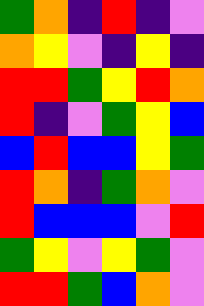[["green", "orange", "indigo", "red", "indigo", "violet"], ["orange", "yellow", "violet", "indigo", "yellow", "indigo"], ["red", "red", "green", "yellow", "red", "orange"], ["red", "indigo", "violet", "green", "yellow", "blue"], ["blue", "red", "blue", "blue", "yellow", "green"], ["red", "orange", "indigo", "green", "orange", "violet"], ["red", "blue", "blue", "blue", "violet", "red"], ["green", "yellow", "violet", "yellow", "green", "violet"], ["red", "red", "green", "blue", "orange", "violet"]]